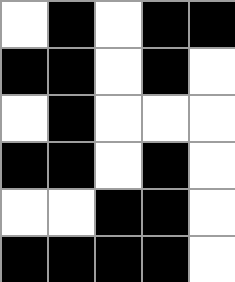[["white", "black", "white", "black", "black"], ["black", "black", "white", "black", "white"], ["white", "black", "white", "white", "white"], ["black", "black", "white", "black", "white"], ["white", "white", "black", "black", "white"], ["black", "black", "black", "black", "white"]]